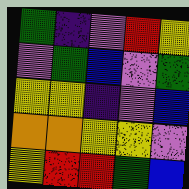[["green", "indigo", "violet", "red", "yellow"], ["violet", "green", "blue", "violet", "green"], ["yellow", "yellow", "indigo", "violet", "blue"], ["orange", "orange", "yellow", "yellow", "violet"], ["yellow", "red", "red", "green", "blue"]]